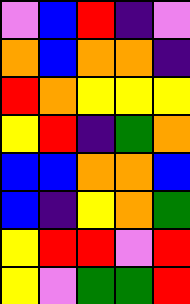[["violet", "blue", "red", "indigo", "violet"], ["orange", "blue", "orange", "orange", "indigo"], ["red", "orange", "yellow", "yellow", "yellow"], ["yellow", "red", "indigo", "green", "orange"], ["blue", "blue", "orange", "orange", "blue"], ["blue", "indigo", "yellow", "orange", "green"], ["yellow", "red", "red", "violet", "red"], ["yellow", "violet", "green", "green", "red"]]